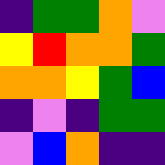[["indigo", "green", "green", "orange", "violet"], ["yellow", "red", "orange", "orange", "green"], ["orange", "orange", "yellow", "green", "blue"], ["indigo", "violet", "indigo", "green", "green"], ["violet", "blue", "orange", "indigo", "indigo"]]